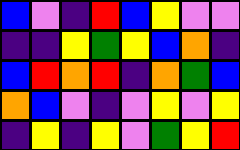[["blue", "violet", "indigo", "red", "blue", "yellow", "violet", "violet"], ["indigo", "indigo", "yellow", "green", "yellow", "blue", "orange", "indigo"], ["blue", "red", "orange", "red", "indigo", "orange", "green", "blue"], ["orange", "blue", "violet", "indigo", "violet", "yellow", "violet", "yellow"], ["indigo", "yellow", "indigo", "yellow", "violet", "green", "yellow", "red"]]